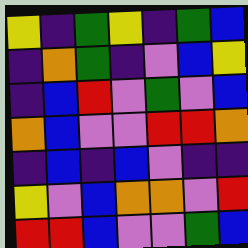[["yellow", "indigo", "green", "yellow", "indigo", "green", "blue"], ["indigo", "orange", "green", "indigo", "violet", "blue", "yellow"], ["indigo", "blue", "red", "violet", "green", "violet", "blue"], ["orange", "blue", "violet", "violet", "red", "red", "orange"], ["indigo", "blue", "indigo", "blue", "violet", "indigo", "indigo"], ["yellow", "violet", "blue", "orange", "orange", "violet", "red"], ["red", "red", "blue", "violet", "violet", "green", "blue"]]